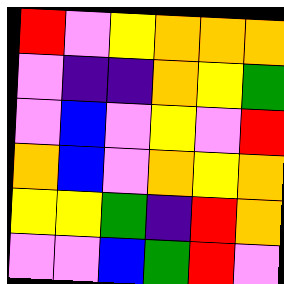[["red", "violet", "yellow", "orange", "orange", "orange"], ["violet", "indigo", "indigo", "orange", "yellow", "green"], ["violet", "blue", "violet", "yellow", "violet", "red"], ["orange", "blue", "violet", "orange", "yellow", "orange"], ["yellow", "yellow", "green", "indigo", "red", "orange"], ["violet", "violet", "blue", "green", "red", "violet"]]